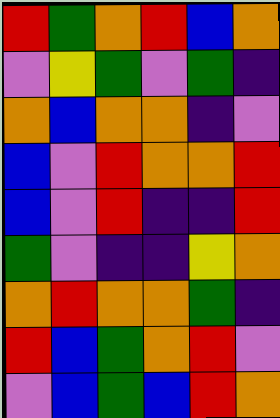[["red", "green", "orange", "red", "blue", "orange"], ["violet", "yellow", "green", "violet", "green", "indigo"], ["orange", "blue", "orange", "orange", "indigo", "violet"], ["blue", "violet", "red", "orange", "orange", "red"], ["blue", "violet", "red", "indigo", "indigo", "red"], ["green", "violet", "indigo", "indigo", "yellow", "orange"], ["orange", "red", "orange", "orange", "green", "indigo"], ["red", "blue", "green", "orange", "red", "violet"], ["violet", "blue", "green", "blue", "red", "orange"]]